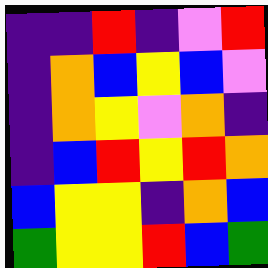[["indigo", "indigo", "red", "indigo", "violet", "red"], ["indigo", "orange", "blue", "yellow", "blue", "violet"], ["indigo", "orange", "yellow", "violet", "orange", "indigo"], ["indigo", "blue", "red", "yellow", "red", "orange"], ["blue", "yellow", "yellow", "indigo", "orange", "blue"], ["green", "yellow", "yellow", "red", "blue", "green"]]